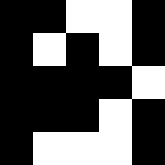[["black", "black", "white", "white", "black"], ["black", "white", "black", "white", "black"], ["black", "black", "black", "black", "white"], ["black", "black", "black", "white", "black"], ["black", "white", "white", "white", "black"]]